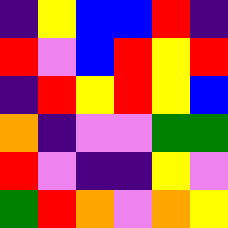[["indigo", "yellow", "blue", "blue", "red", "indigo"], ["red", "violet", "blue", "red", "yellow", "red"], ["indigo", "red", "yellow", "red", "yellow", "blue"], ["orange", "indigo", "violet", "violet", "green", "green"], ["red", "violet", "indigo", "indigo", "yellow", "violet"], ["green", "red", "orange", "violet", "orange", "yellow"]]